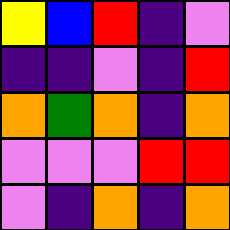[["yellow", "blue", "red", "indigo", "violet"], ["indigo", "indigo", "violet", "indigo", "red"], ["orange", "green", "orange", "indigo", "orange"], ["violet", "violet", "violet", "red", "red"], ["violet", "indigo", "orange", "indigo", "orange"]]